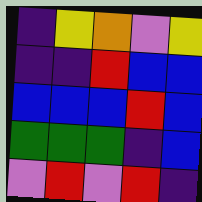[["indigo", "yellow", "orange", "violet", "yellow"], ["indigo", "indigo", "red", "blue", "blue"], ["blue", "blue", "blue", "red", "blue"], ["green", "green", "green", "indigo", "blue"], ["violet", "red", "violet", "red", "indigo"]]